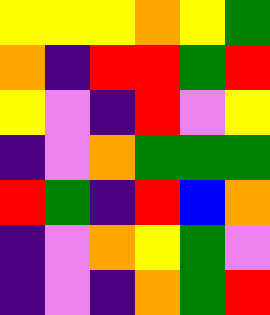[["yellow", "yellow", "yellow", "orange", "yellow", "green"], ["orange", "indigo", "red", "red", "green", "red"], ["yellow", "violet", "indigo", "red", "violet", "yellow"], ["indigo", "violet", "orange", "green", "green", "green"], ["red", "green", "indigo", "red", "blue", "orange"], ["indigo", "violet", "orange", "yellow", "green", "violet"], ["indigo", "violet", "indigo", "orange", "green", "red"]]